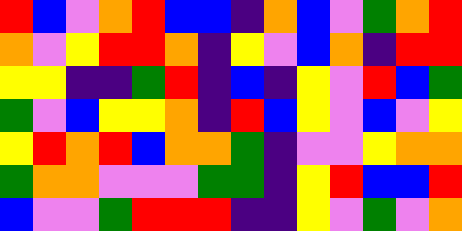[["red", "blue", "violet", "orange", "red", "blue", "blue", "indigo", "orange", "blue", "violet", "green", "orange", "red"], ["orange", "violet", "yellow", "red", "red", "orange", "indigo", "yellow", "violet", "blue", "orange", "indigo", "red", "red"], ["yellow", "yellow", "indigo", "indigo", "green", "red", "indigo", "blue", "indigo", "yellow", "violet", "red", "blue", "green"], ["green", "violet", "blue", "yellow", "yellow", "orange", "indigo", "red", "blue", "yellow", "violet", "blue", "violet", "yellow"], ["yellow", "red", "orange", "red", "blue", "orange", "orange", "green", "indigo", "violet", "violet", "yellow", "orange", "orange"], ["green", "orange", "orange", "violet", "violet", "violet", "green", "green", "indigo", "yellow", "red", "blue", "blue", "red"], ["blue", "violet", "violet", "green", "red", "red", "red", "indigo", "indigo", "yellow", "violet", "green", "violet", "orange"]]